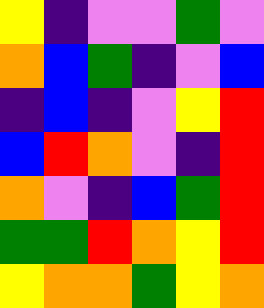[["yellow", "indigo", "violet", "violet", "green", "violet"], ["orange", "blue", "green", "indigo", "violet", "blue"], ["indigo", "blue", "indigo", "violet", "yellow", "red"], ["blue", "red", "orange", "violet", "indigo", "red"], ["orange", "violet", "indigo", "blue", "green", "red"], ["green", "green", "red", "orange", "yellow", "red"], ["yellow", "orange", "orange", "green", "yellow", "orange"]]